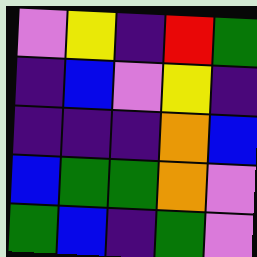[["violet", "yellow", "indigo", "red", "green"], ["indigo", "blue", "violet", "yellow", "indigo"], ["indigo", "indigo", "indigo", "orange", "blue"], ["blue", "green", "green", "orange", "violet"], ["green", "blue", "indigo", "green", "violet"]]